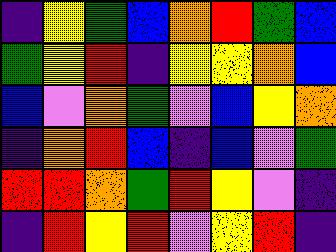[["indigo", "yellow", "green", "blue", "orange", "red", "green", "blue"], ["green", "yellow", "red", "indigo", "yellow", "yellow", "orange", "blue"], ["blue", "violet", "orange", "green", "violet", "blue", "yellow", "orange"], ["indigo", "orange", "red", "blue", "indigo", "blue", "violet", "green"], ["red", "red", "orange", "green", "red", "yellow", "violet", "indigo"], ["indigo", "red", "yellow", "red", "violet", "yellow", "red", "indigo"]]